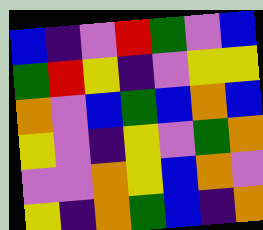[["blue", "indigo", "violet", "red", "green", "violet", "blue"], ["green", "red", "yellow", "indigo", "violet", "yellow", "yellow"], ["orange", "violet", "blue", "green", "blue", "orange", "blue"], ["yellow", "violet", "indigo", "yellow", "violet", "green", "orange"], ["violet", "violet", "orange", "yellow", "blue", "orange", "violet"], ["yellow", "indigo", "orange", "green", "blue", "indigo", "orange"]]